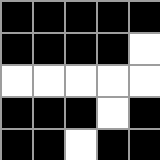[["black", "black", "black", "black", "black"], ["black", "black", "black", "black", "white"], ["white", "white", "white", "white", "white"], ["black", "black", "black", "white", "black"], ["black", "black", "white", "black", "black"]]